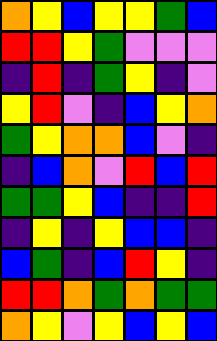[["orange", "yellow", "blue", "yellow", "yellow", "green", "blue"], ["red", "red", "yellow", "green", "violet", "violet", "violet"], ["indigo", "red", "indigo", "green", "yellow", "indigo", "violet"], ["yellow", "red", "violet", "indigo", "blue", "yellow", "orange"], ["green", "yellow", "orange", "orange", "blue", "violet", "indigo"], ["indigo", "blue", "orange", "violet", "red", "blue", "red"], ["green", "green", "yellow", "blue", "indigo", "indigo", "red"], ["indigo", "yellow", "indigo", "yellow", "blue", "blue", "indigo"], ["blue", "green", "indigo", "blue", "red", "yellow", "indigo"], ["red", "red", "orange", "green", "orange", "green", "green"], ["orange", "yellow", "violet", "yellow", "blue", "yellow", "blue"]]